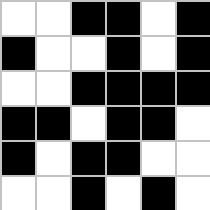[["white", "white", "black", "black", "white", "black"], ["black", "white", "white", "black", "white", "black"], ["white", "white", "black", "black", "black", "black"], ["black", "black", "white", "black", "black", "white"], ["black", "white", "black", "black", "white", "white"], ["white", "white", "black", "white", "black", "white"]]